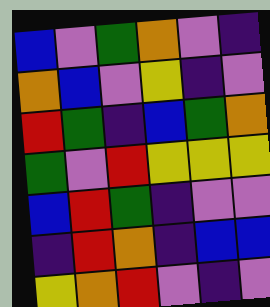[["blue", "violet", "green", "orange", "violet", "indigo"], ["orange", "blue", "violet", "yellow", "indigo", "violet"], ["red", "green", "indigo", "blue", "green", "orange"], ["green", "violet", "red", "yellow", "yellow", "yellow"], ["blue", "red", "green", "indigo", "violet", "violet"], ["indigo", "red", "orange", "indigo", "blue", "blue"], ["yellow", "orange", "red", "violet", "indigo", "violet"]]